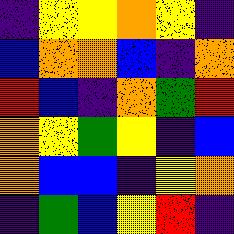[["indigo", "yellow", "yellow", "orange", "yellow", "indigo"], ["blue", "orange", "orange", "blue", "indigo", "orange"], ["red", "blue", "indigo", "orange", "green", "red"], ["orange", "yellow", "green", "yellow", "indigo", "blue"], ["orange", "blue", "blue", "indigo", "yellow", "orange"], ["indigo", "green", "blue", "yellow", "red", "indigo"]]